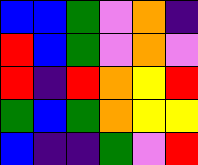[["blue", "blue", "green", "violet", "orange", "indigo"], ["red", "blue", "green", "violet", "orange", "violet"], ["red", "indigo", "red", "orange", "yellow", "red"], ["green", "blue", "green", "orange", "yellow", "yellow"], ["blue", "indigo", "indigo", "green", "violet", "red"]]